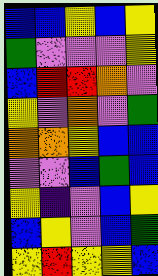[["blue", "blue", "yellow", "blue", "yellow"], ["green", "violet", "violet", "violet", "yellow"], ["blue", "red", "red", "orange", "violet"], ["yellow", "violet", "orange", "violet", "green"], ["orange", "orange", "yellow", "blue", "blue"], ["violet", "violet", "blue", "green", "blue"], ["yellow", "indigo", "violet", "blue", "yellow"], ["blue", "yellow", "violet", "blue", "green"], ["yellow", "red", "yellow", "yellow", "blue"]]